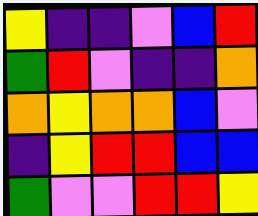[["yellow", "indigo", "indigo", "violet", "blue", "red"], ["green", "red", "violet", "indigo", "indigo", "orange"], ["orange", "yellow", "orange", "orange", "blue", "violet"], ["indigo", "yellow", "red", "red", "blue", "blue"], ["green", "violet", "violet", "red", "red", "yellow"]]